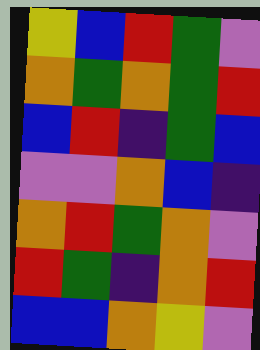[["yellow", "blue", "red", "green", "violet"], ["orange", "green", "orange", "green", "red"], ["blue", "red", "indigo", "green", "blue"], ["violet", "violet", "orange", "blue", "indigo"], ["orange", "red", "green", "orange", "violet"], ["red", "green", "indigo", "orange", "red"], ["blue", "blue", "orange", "yellow", "violet"]]